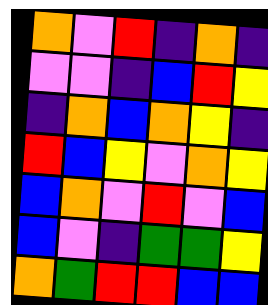[["orange", "violet", "red", "indigo", "orange", "indigo"], ["violet", "violet", "indigo", "blue", "red", "yellow"], ["indigo", "orange", "blue", "orange", "yellow", "indigo"], ["red", "blue", "yellow", "violet", "orange", "yellow"], ["blue", "orange", "violet", "red", "violet", "blue"], ["blue", "violet", "indigo", "green", "green", "yellow"], ["orange", "green", "red", "red", "blue", "blue"]]